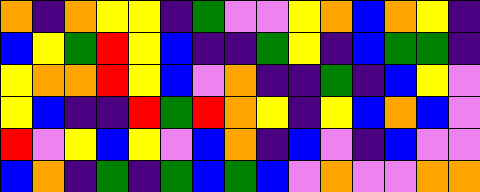[["orange", "indigo", "orange", "yellow", "yellow", "indigo", "green", "violet", "violet", "yellow", "orange", "blue", "orange", "yellow", "indigo"], ["blue", "yellow", "green", "red", "yellow", "blue", "indigo", "indigo", "green", "yellow", "indigo", "blue", "green", "green", "indigo"], ["yellow", "orange", "orange", "red", "yellow", "blue", "violet", "orange", "indigo", "indigo", "green", "indigo", "blue", "yellow", "violet"], ["yellow", "blue", "indigo", "indigo", "red", "green", "red", "orange", "yellow", "indigo", "yellow", "blue", "orange", "blue", "violet"], ["red", "violet", "yellow", "blue", "yellow", "violet", "blue", "orange", "indigo", "blue", "violet", "indigo", "blue", "violet", "violet"], ["blue", "orange", "indigo", "green", "indigo", "green", "blue", "green", "blue", "violet", "orange", "violet", "violet", "orange", "orange"]]